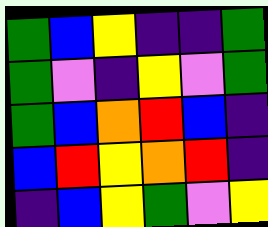[["green", "blue", "yellow", "indigo", "indigo", "green"], ["green", "violet", "indigo", "yellow", "violet", "green"], ["green", "blue", "orange", "red", "blue", "indigo"], ["blue", "red", "yellow", "orange", "red", "indigo"], ["indigo", "blue", "yellow", "green", "violet", "yellow"]]